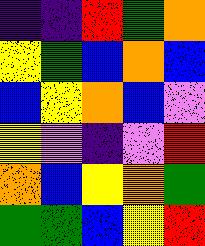[["indigo", "indigo", "red", "green", "orange"], ["yellow", "green", "blue", "orange", "blue"], ["blue", "yellow", "orange", "blue", "violet"], ["yellow", "violet", "indigo", "violet", "red"], ["orange", "blue", "yellow", "orange", "green"], ["green", "green", "blue", "yellow", "red"]]